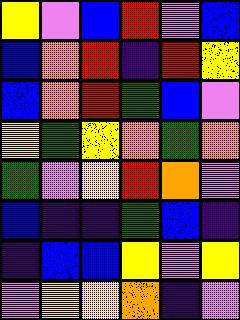[["yellow", "violet", "blue", "red", "violet", "blue"], ["blue", "orange", "red", "indigo", "red", "yellow"], ["blue", "orange", "red", "green", "blue", "violet"], ["yellow", "green", "yellow", "orange", "green", "orange"], ["green", "violet", "yellow", "red", "orange", "violet"], ["blue", "indigo", "indigo", "green", "blue", "indigo"], ["indigo", "blue", "blue", "yellow", "violet", "yellow"], ["violet", "yellow", "yellow", "orange", "indigo", "violet"]]